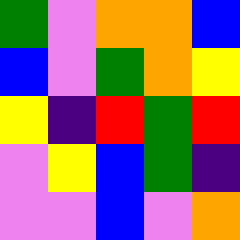[["green", "violet", "orange", "orange", "blue"], ["blue", "violet", "green", "orange", "yellow"], ["yellow", "indigo", "red", "green", "red"], ["violet", "yellow", "blue", "green", "indigo"], ["violet", "violet", "blue", "violet", "orange"]]